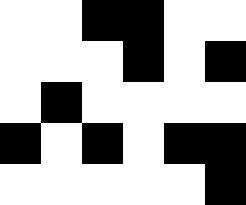[["white", "white", "black", "black", "white", "white"], ["white", "white", "white", "black", "white", "black"], ["white", "black", "white", "white", "white", "white"], ["black", "white", "black", "white", "black", "black"], ["white", "white", "white", "white", "white", "black"]]